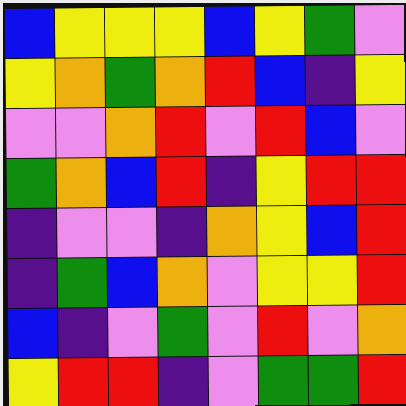[["blue", "yellow", "yellow", "yellow", "blue", "yellow", "green", "violet"], ["yellow", "orange", "green", "orange", "red", "blue", "indigo", "yellow"], ["violet", "violet", "orange", "red", "violet", "red", "blue", "violet"], ["green", "orange", "blue", "red", "indigo", "yellow", "red", "red"], ["indigo", "violet", "violet", "indigo", "orange", "yellow", "blue", "red"], ["indigo", "green", "blue", "orange", "violet", "yellow", "yellow", "red"], ["blue", "indigo", "violet", "green", "violet", "red", "violet", "orange"], ["yellow", "red", "red", "indigo", "violet", "green", "green", "red"]]